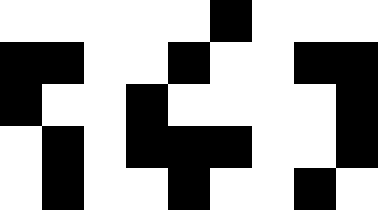[["white", "white", "white", "white", "white", "black", "white", "white", "white"], ["black", "black", "white", "white", "black", "white", "white", "black", "black"], ["black", "white", "white", "black", "white", "white", "white", "white", "black"], ["white", "black", "white", "black", "black", "black", "white", "white", "black"], ["white", "black", "white", "white", "black", "white", "white", "black", "white"]]